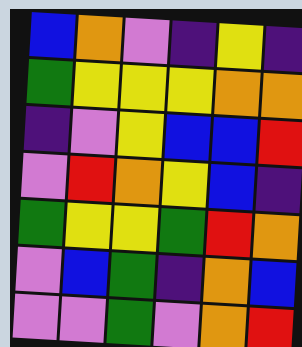[["blue", "orange", "violet", "indigo", "yellow", "indigo"], ["green", "yellow", "yellow", "yellow", "orange", "orange"], ["indigo", "violet", "yellow", "blue", "blue", "red"], ["violet", "red", "orange", "yellow", "blue", "indigo"], ["green", "yellow", "yellow", "green", "red", "orange"], ["violet", "blue", "green", "indigo", "orange", "blue"], ["violet", "violet", "green", "violet", "orange", "red"]]